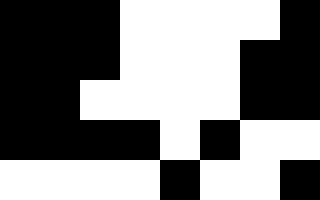[["black", "black", "black", "white", "white", "white", "white", "black"], ["black", "black", "black", "white", "white", "white", "black", "black"], ["black", "black", "white", "white", "white", "white", "black", "black"], ["black", "black", "black", "black", "white", "black", "white", "white"], ["white", "white", "white", "white", "black", "white", "white", "black"]]